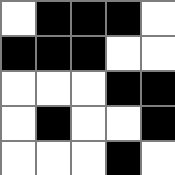[["white", "black", "black", "black", "white"], ["black", "black", "black", "white", "white"], ["white", "white", "white", "black", "black"], ["white", "black", "white", "white", "black"], ["white", "white", "white", "black", "white"]]